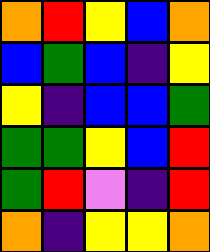[["orange", "red", "yellow", "blue", "orange"], ["blue", "green", "blue", "indigo", "yellow"], ["yellow", "indigo", "blue", "blue", "green"], ["green", "green", "yellow", "blue", "red"], ["green", "red", "violet", "indigo", "red"], ["orange", "indigo", "yellow", "yellow", "orange"]]